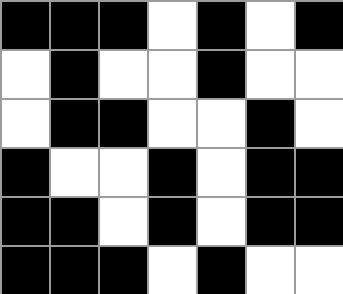[["black", "black", "black", "white", "black", "white", "black"], ["white", "black", "white", "white", "black", "white", "white"], ["white", "black", "black", "white", "white", "black", "white"], ["black", "white", "white", "black", "white", "black", "black"], ["black", "black", "white", "black", "white", "black", "black"], ["black", "black", "black", "white", "black", "white", "white"]]